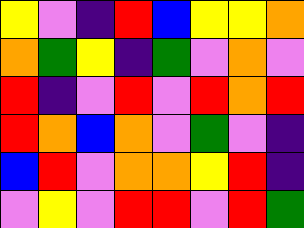[["yellow", "violet", "indigo", "red", "blue", "yellow", "yellow", "orange"], ["orange", "green", "yellow", "indigo", "green", "violet", "orange", "violet"], ["red", "indigo", "violet", "red", "violet", "red", "orange", "red"], ["red", "orange", "blue", "orange", "violet", "green", "violet", "indigo"], ["blue", "red", "violet", "orange", "orange", "yellow", "red", "indigo"], ["violet", "yellow", "violet", "red", "red", "violet", "red", "green"]]